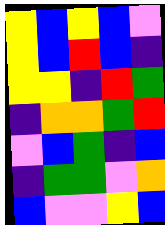[["yellow", "blue", "yellow", "blue", "violet"], ["yellow", "blue", "red", "blue", "indigo"], ["yellow", "yellow", "indigo", "red", "green"], ["indigo", "orange", "orange", "green", "red"], ["violet", "blue", "green", "indigo", "blue"], ["indigo", "green", "green", "violet", "orange"], ["blue", "violet", "violet", "yellow", "blue"]]